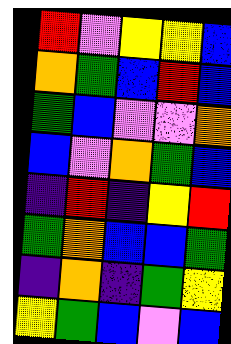[["red", "violet", "yellow", "yellow", "blue"], ["orange", "green", "blue", "red", "blue"], ["green", "blue", "violet", "violet", "orange"], ["blue", "violet", "orange", "green", "blue"], ["indigo", "red", "indigo", "yellow", "red"], ["green", "orange", "blue", "blue", "green"], ["indigo", "orange", "indigo", "green", "yellow"], ["yellow", "green", "blue", "violet", "blue"]]